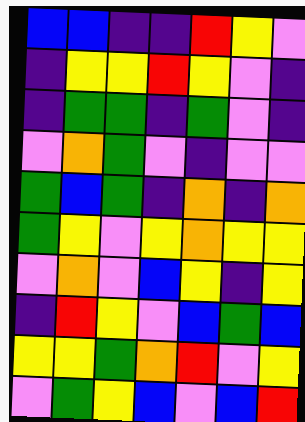[["blue", "blue", "indigo", "indigo", "red", "yellow", "violet"], ["indigo", "yellow", "yellow", "red", "yellow", "violet", "indigo"], ["indigo", "green", "green", "indigo", "green", "violet", "indigo"], ["violet", "orange", "green", "violet", "indigo", "violet", "violet"], ["green", "blue", "green", "indigo", "orange", "indigo", "orange"], ["green", "yellow", "violet", "yellow", "orange", "yellow", "yellow"], ["violet", "orange", "violet", "blue", "yellow", "indigo", "yellow"], ["indigo", "red", "yellow", "violet", "blue", "green", "blue"], ["yellow", "yellow", "green", "orange", "red", "violet", "yellow"], ["violet", "green", "yellow", "blue", "violet", "blue", "red"]]